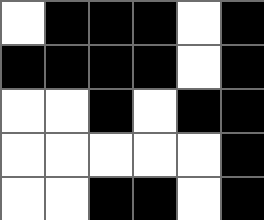[["white", "black", "black", "black", "white", "black"], ["black", "black", "black", "black", "white", "black"], ["white", "white", "black", "white", "black", "black"], ["white", "white", "white", "white", "white", "black"], ["white", "white", "black", "black", "white", "black"]]